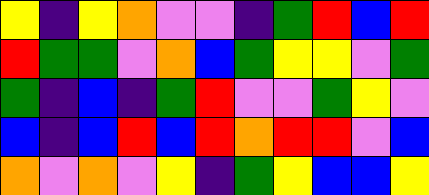[["yellow", "indigo", "yellow", "orange", "violet", "violet", "indigo", "green", "red", "blue", "red"], ["red", "green", "green", "violet", "orange", "blue", "green", "yellow", "yellow", "violet", "green"], ["green", "indigo", "blue", "indigo", "green", "red", "violet", "violet", "green", "yellow", "violet"], ["blue", "indigo", "blue", "red", "blue", "red", "orange", "red", "red", "violet", "blue"], ["orange", "violet", "orange", "violet", "yellow", "indigo", "green", "yellow", "blue", "blue", "yellow"]]